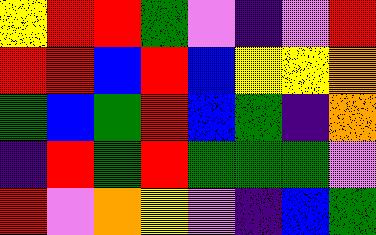[["yellow", "red", "red", "green", "violet", "indigo", "violet", "red"], ["red", "red", "blue", "red", "blue", "yellow", "yellow", "orange"], ["green", "blue", "green", "red", "blue", "green", "indigo", "orange"], ["indigo", "red", "green", "red", "green", "green", "green", "violet"], ["red", "violet", "orange", "yellow", "violet", "indigo", "blue", "green"]]